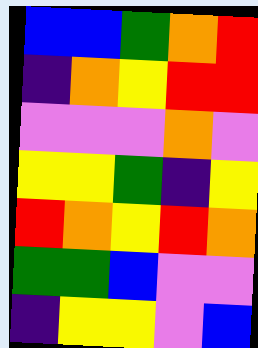[["blue", "blue", "green", "orange", "red"], ["indigo", "orange", "yellow", "red", "red"], ["violet", "violet", "violet", "orange", "violet"], ["yellow", "yellow", "green", "indigo", "yellow"], ["red", "orange", "yellow", "red", "orange"], ["green", "green", "blue", "violet", "violet"], ["indigo", "yellow", "yellow", "violet", "blue"]]